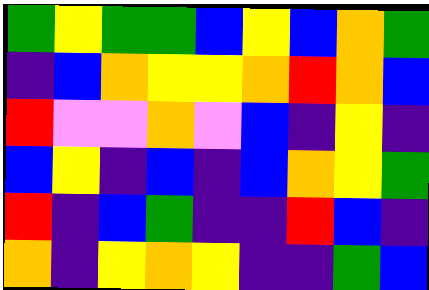[["green", "yellow", "green", "green", "blue", "yellow", "blue", "orange", "green"], ["indigo", "blue", "orange", "yellow", "yellow", "orange", "red", "orange", "blue"], ["red", "violet", "violet", "orange", "violet", "blue", "indigo", "yellow", "indigo"], ["blue", "yellow", "indigo", "blue", "indigo", "blue", "orange", "yellow", "green"], ["red", "indigo", "blue", "green", "indigo", "indigo", "red", "blue", "indigo"], ["orange", "indigo", "yellow", "orange", "yellow", "indigo", "indigo", "green", "blue"]]